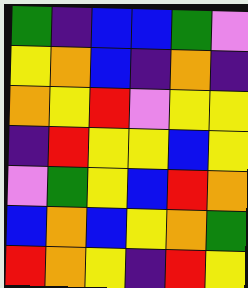[["green", "indigo", "blue", "blue", "green", "violet"], ["yellow", "orange", "blue", "indigo", "orange", "indigo"], ["orange", "yellow", "red", "violet", "yellow", "yellow"], ["indigo", "red", "yellow", "yellow", "blue", "yellow"], ["violet", "green", "yellow", "blue", "red", "orange"], ["blue", "orange", "blue", "yellow", "orange", "green"], ["red", "orange", "yellow", "indigo", "red", "yellow"]]